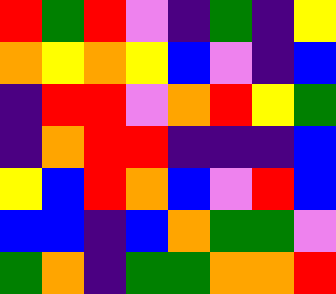[["red", "green", "red", "violet", "indigo", "green", "indigo", "yellow"], ["orange", "yellow", "orange", "yellow", "blue", "violet", "indigo", "blue"], ["indigo", "red", "red", "violet", "orange", "red", "yellow", "green"], ["indigo", "orange", "red", "red", "indigo", "indigo", "indigo", "blue"], ["yellow", "blue", "red", "orange", "blue", "violet", "red", "blue"], ["blue", "blue", "indigo", "blue", "orange", "green", "green", "violet"], ["green", "orange", "indigo", "green", "green", "orange", "orange", "red"]]